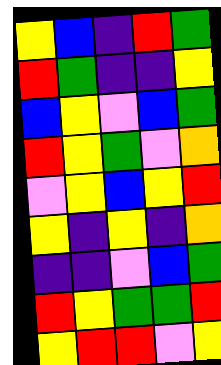[["yellow", "blue", "indigo", "red", "green"], ["red", "green", "indigo", "indigo", "yellow"], ["blue", "yellow", "violet", "blue", "green"], ["red", "yellow", "green", "violet", "orange"], ["violet", "yellow", "blue", "yellow", "red"], ["yellow", "indigo", "yellow", "indigo", "orange"], ["indigo", "indigo", "violet", "blue", "green"], ["red", "yellow", "green", "green", "red"], ["yellow", "red", "red", "violet", "yellow"]]